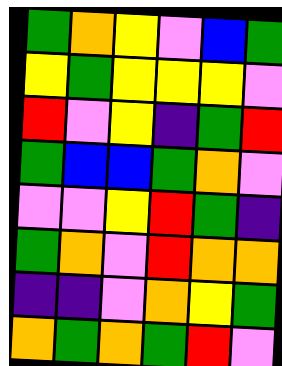[["green", "orange", "yellow", "violet", "blue", "green"], ["yellow", "green", "yellow", "yellow", "yellow", "violet"], ["red", "violet", "yellow", "indigo", "green", "red"], ["green", "blue", "blue", "green", "orange", "violet"], ["violet", "violet", "yellow", "red", "green", "indigo"], ["green", "orange", "violet", "red", "orange", "orange"], ["indigo", "indigo", "violet", "orange", "yellow", "green"], ["orange", "green", "orange", "green", "red", "violet"]]